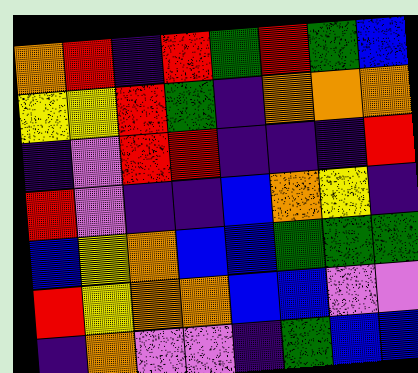[["orange", "red", "indigo", "red", "green", "red", "green", "blue"], ["yellow", "yellow", "red", "green", "indigo", "orange", "orange", "orange"], ["indigo", "violet", "red", "red", "indigo", "indigo", "indigo", "red"], ["red", "violet", "indigo", "indigo", "blue", "orange", "yellow", "indigo"], ["blue", "yellow", "orange", "blue", "blue", "green", "green", "green"], ["red", "yellow", "orange", "orange", "blue", "blue", "violet", "violet"], ["indigo", "orange", "violet", "violet", "indigo", "green", "blue", "blue"]]